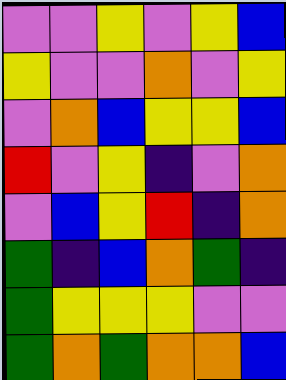[["violet", "violet", "yellow", "violet", "yellow", "blue"], ["yellow", "violet", "violet", "orange", "violet", "yellow"], ["violet", "orange", "blue", "yellow", "yellow", "blue"], ["red", "violet", "yellow", "indigo", "violet", "orange"], ["violet", "blue", "yellow", "red", "indigo", "orange"], ["green", "indigo", "blue", "orange", "green", "indigo"], ["green", "yellow", "yellow", "yellow", "violet", "violet"], ["green", "orange", "green", "orange", "orange", "blue"]]